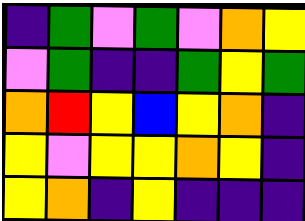[["indigo", "green", "violet", "green", "violet", "orange", "yellow"], ["violet", "green", "indigo", "indigo", "green", "yellow", "green"], ["orange", "red", "yellow", "blue", "yellow", "orange", "indigo"], ["yellow", "violet", "yellow", "yellow", "orange", "yellow", "indigo"], ["yellow", "orange", "indigo", "yellow", "indigo", "indigo", "indigo"]]